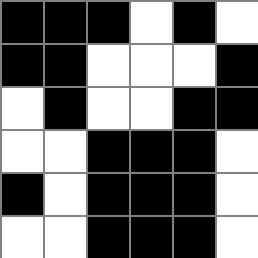[["black", "black", "black", "white", "black", "white"], ["black", "black", "white", "white", "white", "black"], ["white", "black", "white", "white", "black", "black"], ["white", "white", "black", "black", "black", "white"], ["black", "white", "black", "black", "black", "white"], ["white", "white", "black", "black", "black", "white"]]